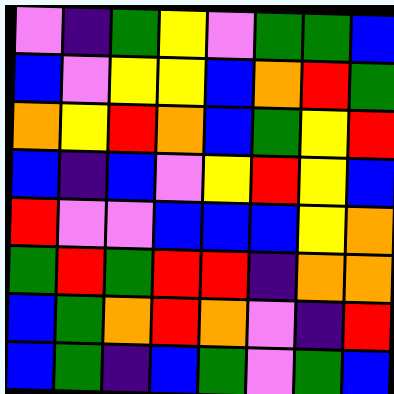[["violet", "indigo", "green", "yellow", "violet", "green", "green", "blue"], ["blue", "violet", "yellow", "yellow", "blue", "orange", "red", "green"], ["orange", "yellow", "red", "orange", "blue", "green", "yellow", "red"], ["blue", "indigo", "blue", "violet", "yellow", "red", "yellow", "blue"], ["red", "violet", "violet", "blue", "blue", "blue", "yellow", "orange"], ["green", "red", "green", "red", "red", "indigo", "orange", "orange"], ["blue", "green", "orange", "red", "orange", "violet", "indigo", "red"], ["blue", "green", "indigo", "blue", "green", "violet", "green", "blue"]]